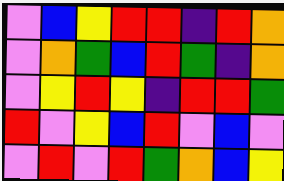[["violet", "blue", "yellow", "red", "red", "indigo", "red", "orange"], ["violet", "orange", "green", "blue", "red", "green", "indigo", "orange"], ["violet", "yellow", "red", "yellow", "indigo", "red", "red", "green"], ["red", "violet", "yellow", "blue", "red", "violet", "blue", "violet"], ["violet", "red", "violet", "red", "green", "orange", "blue", "yellow"]]